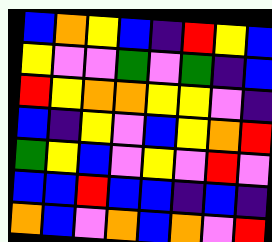[["blue", "orange", "yellow", "blue", "indigo", "red", "yellow", "blue"], ["yellow", "violet", "violet", "green", "violet", "green", "indigo", "blue"], ["red", "yellow", "orange", "orange", "yellow", "yellow", "violet", "indigo"], ["blue", "indigo", "yellow", "violet", "blue", "yellow", "orange", "red"], ["green", "yellow", "blue", "violet", "yellow", "violet", "red", "violet"], ["blue", "blue", "red", "blue", "blue", "indigo", "blue", "indigo"], ["orange", "blue", "violet", "orange", "blue", "orange", "violet", "red"]]